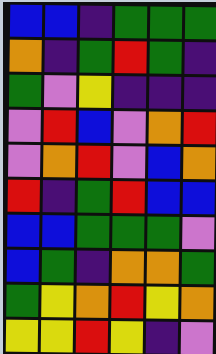[["blue", "blue", "indigo", "green", "green", "green"], ["orange", "indigo", "green", "red", "green", "indigo"], ["green", "violet", "yellow", "indigo", "indigo", "indigo"], ["violet", "red", "blue", "violet", "orange", "red"], ["violet", "orange", "red", "violet", "blue", "orange"], ["red", "indigo", "green", "red", "blue", "blue"], ["blue", "blue", "green", "green", "green", "violet"], ["blue", "green", "indigo", "orange", "orange", "green"], ["green", "yellow", "orange", "red", "yellow", "orange"], ["yellow", "yellow", "red", "yellow", "indigo", "violet"]]